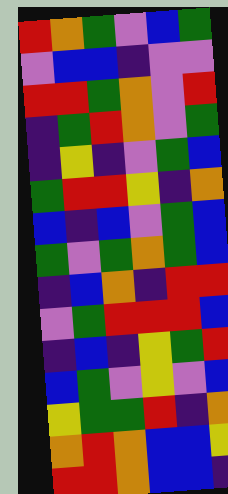[["red", "orange", "green", "violet", "blue", "green"], ["violet", "blue", "blue", "indigo", "violet", "violet"], ["red", "red", "green", "orange", "violet", "red"], ["indigo", "green", "red", "orange", "violet", "green"], ["indigo", "yellow", "indigo", "violet", "green", "blue"], ["green", "red", "red", "yellow", "indigo", "orange"], ["blue", "indigo", "blue", "violet", "green", "blue"], ["green", "violet", "green", "orange", "green", "blue"], ["indigo", "blue", "orange", "indigo", "red", "red"], ["violet", "green", "red", "red", "red", "blue"], ["indigo", "blue", "indigo", "yellow", "green", "red"], ["blue", "green", "violet", "yellow", "violet", "blue"], ["yellow", "green", "green", "red", "indigo", "orange"], ["orange", "red", "orange", "blue", "blue", "yellow"], ["red", "red", "orange", "blue", "blue", "indigo"]]